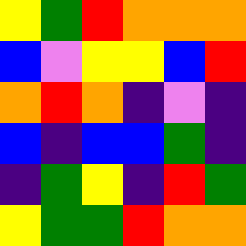[["yellow", "green", "red", "orange", "orange", "orange"], ["blue", "violet", "yellow", "yellow", "blue", "red"], ["orange", "red", "orange", "indigo", "violet", "indigo"], ["blue", "indigo", "blue", "blue", "green", "indigo"], ["indigo", "green", "yellow", "indigo", "red", "green"], ["yellow", "green", "green", "red", "orange", "orange"]]